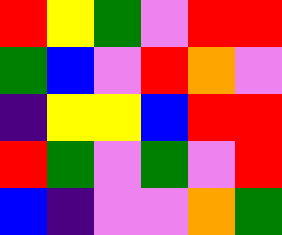[["red", "yellow", "green", "violet", "red", "red"], ["green", "blue", "violet", "red", "orange", "violet"], ["indigo", "yellow", "yellow", "blue", "red", "red"], ["red", "green", "violet", "green", "violet", "red"], ["blue", "indigo", "violet", "violet", "orange", "green"]]